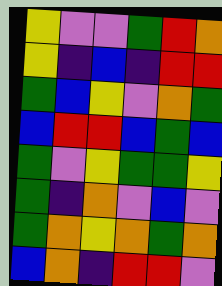[["yellow", "violet", "violet", "green", "red", "orange"], ["yellow", "indigo", "blue", "indigo", "red", "red"], ["green", "blue", "yellow", "violet", "orange", "green"], ["blue", "red", "red", "blue", "green", "blue"], ["green", "violet", "yellow", "green", "green", "yellow"], ["green", "indigo", "orange", "violet", "blue", "violet"], ["green", "orange", "yellow", "orange", "green", "orange"], ["blue", "orange", "indigo", "red", "red", "violet"]]